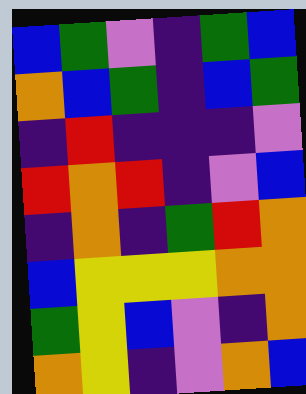[["blue", "green", "violet", "indigo", "green", "blue"], ["orange", "blue", "green", "indigo", "blue", "green"], ["indigo", "red", "indigo", "indigo", "indigo", "violet"], ["red", "orange", "red", "indigo", "violet", "blue"], ["indigo", "orange", "indigo", "green", "red", "orange"], ["blue", "yellow", "yellow", "yellow", "orange", "orange"], ["green", "yellow", "blue", "violet", "indigo", "orange"], ["orange", "yellow", "indigo", "violet", "orange", "blue"]]